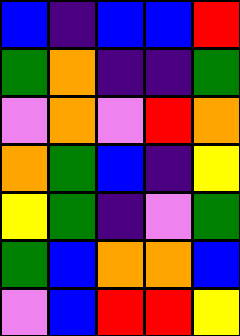[["blue", "indigo", "blue", "blue", "red"], ["green", "orange", "indigo", "indigo", "green"], ["violet", "orange", "violet", "red", "orange"], ["orange", "green", "blue", "indigo", "yellow"], ["yellow", "green", "indigo", "violet", "green"], ["green", "blue", "orange", "orange", "blue"], ["violet", "blue", "red", "red", "yellow"]]